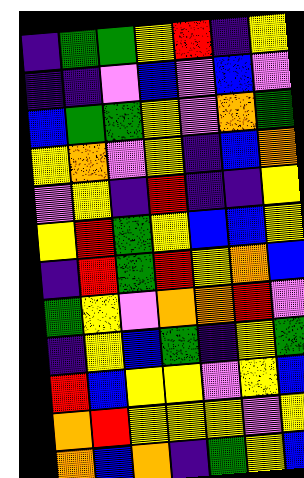[["indigo", "green", "green", "yellow", "red", "indigo", "yellow"], ["indigo", "indigo", "violet", "blue", "violet", "blue", "violet"], ["blue", "green", "green", "yellow", "violet", "orange", "green"], ["yellow", "orange", "violet", "yellow", "indigo", "blue", "orange"], ["violet", "yellow", "indigo", "red", "indigo", "indigo", "yellow"], ["yellow", "red", "green", "yellow", "blue", "blue", "yellow"], ["indigo", "red", "green", "red", "yellow", "orange", "blue"], ["green", "yellow", "violet", "orange", "orange", "red", "violet"], ["indigo", "yellow", "blue", "green", "indigo", "yellow", "green"], ["red", "blue", "yellow", "yellow", "violet", "yellow", "blue"], ["orange", "red", "yellow", "yellow", "yellow", "violet", "yellow"], ["orange", "blue", "orange", "indigo", "green", "yellow", "blue"]]